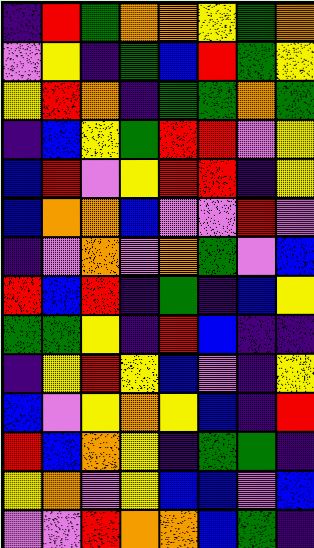[["indigo", "red", "green", "orange", "orange", "yellow", "green", "orange"], ["violet", "yellow", "indigo", "green", "blue", "red", "green", "yellow"], ["yellow", "red", "orange", "indigo", "green", "green", "orange", "green"], ["indigo", "blue", "yellow", "green", "red", "red", "violet", "yellow"], ["blue", "red", "violet", "yellow", "red", "red", "indigo", "yellow"], ["blue", "orange", "orange", "blue", "violet", "violet", "red", "violet"], ["indigo", "violet", "orange", "violet", "orange", "green", "violet", "blue"], ["red", "blue", "red", "indigo", "green", "indigo", "blue", "yellow"], ["green", "green", "yellow", "indigo", "red", "blue", "indigo", "indigo"], ["indigo", "yellow", "red", "yellow", "blue", "violet", "indigo", "yellow"], ["blue", "violet", "yellow", "orange", "yellow", "blue", "indigo", "red"], ["red", "blue", "orange", "yellow", "indigo", "green", "green", "indigo"], ["yellow", "orange", "violet", "yellow", "blue", "blue", "violet", "blue"], ["violet", "violet", "red", "orange", "orange", "blue", "green", "indigo"]]